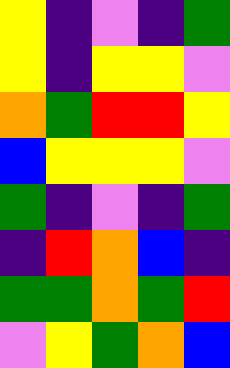[["yellow", "indigo", "violet", "indigo", "green"], ["yellow", "indigo", "yellow", "yellow", "violet"], ["orange", "green", "red", "red", "yellow"], ["blue", "yellow", "yellow", "yellow", "violet"], ["green", "indigo", "violet", "indigo", "green"], ["indigo", "red", "orange", "blue", "indigo"], ["green", "green", "orange", "green", "red"], ["violet", "yellow", "green", "orange", "blue"]]